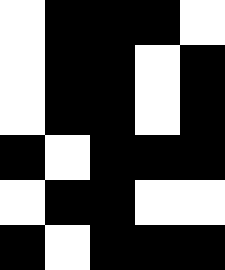[["white", "black", "black", "black", "white"], ["white", "black", "black", "white", "black"], ["white", "black", "black", "white", "black"], ["black", "white", "black", "black", "black"], ["white", "black", "black", "white", "white"], ["black", "white", "black", "black", "black"]]